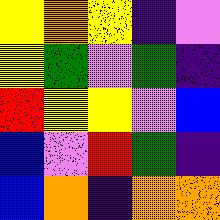[["yellow", "orange", "yellow", "indigo", "violet"], ["yellow", "green", "violet", "green", "indigo"], ["red", "yellow", "yellow", "violet", "blue"], ["blue", "violet", "red", "green", "indigo"], ["blue", "orange", "indigo", "orange", "orange"]]